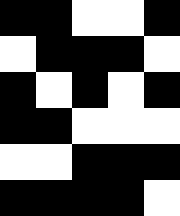[["black", "black", "white", "white", "black"], ["white", "black", "black", "black", "white"], ["black", "white", "black", "white", "black"], ["black", "black", "white", "white", "white"], ["white", "white", "black", "black", "black"], ["black", "black", "black", "black", "white"]]